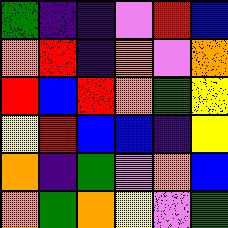[["green", "indigo", "indigo", "violet", "red", "blue"], ["orange", "red", "indigo", "orange", "violet", "orange"], ["red", "blue", "red", "orange", "green", "yellow"], ["yellow", "red", "blue", "blue", "indigo", "yellow"], ["orange", "indigo", "green", "violet", "orange", "blue"], ["orange", "green", "orange", "yellow", "violet", "green"]]